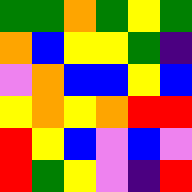[["green", "green", "orange", "green", "yellow", "green"], ["orange", "blue", "yellow", "yellow", "green", "indigo"], ["violet", "orange", "blue", "blue", "yellow", "blue"], ["yellow", "orange", "yellow", "orange", "red", "red"], ["red", "yellow", "blue", "violet", "blue", "violet"], ["red", "green", "yellow", "violet", "indigo", "red"]]